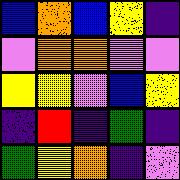[["blue", "orange", "blue", "yellow", "indigo"], ["violet", "orange", "orange", "violet", "violet"], ["yellow", "yellow", "violet", "blue", "yellow"], ["indigo", "red", "indigo", "green", "indigo"], ["green", "yellow", "orange", "indigo", "violet"]]